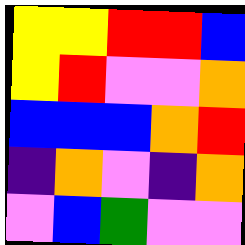[["yellow", "yellow", "red", "red", "blue"], ["yellow", "red", "violet", "violet", "orange"], ["blue", "blue", "blue", "orange", "red"], ["indigo", "orange", "violet", "indigo", "orange"], ["violet", "blue", "green", "violet", "violet"]]